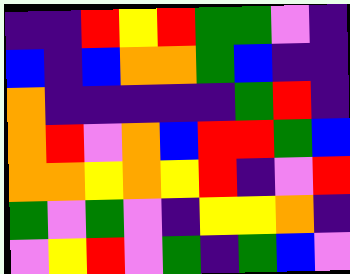[["indigo", "indigo", "red", "yellow", "red", "green", "green", "violet", "indigo"], ["blue", "indigo", "blue", "orange", "orange", "green", "blue", "indigo", "indigo"], ["orange", "indigo", "indigo", "indigo", "indigo", "indigo", "green", "red", "indigo"], ["orange", "red", "violet", "orange", "blue", "red", "red", "green", "blue"], ["orange", "orange", "yellow", "orange", "yellow", "red", "indigo", "violet", "red"], ["green", "violet", "green", "violet", "indigo", "yellow", "yellow", "orange", "indigo"], ["violet", "yellow", "red", "violet", "green", "indigo", "green", "blue", "violet"]]